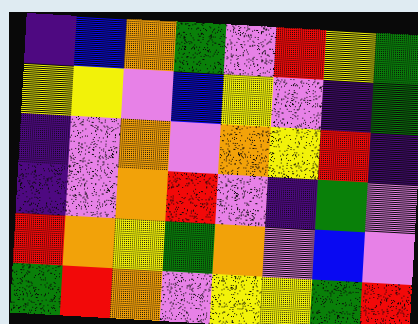[["indigo", "blue", "orange", "green", "violet", "red", "yellow", "green"], ["yellow", "yellow", "violet", "blue", "yellow", "violet", "indigo", "green"], ["indigo", "violet", "orange", "violet", "orange", "yellow", "red", "indigo"], ["indigo", "violet", "orange", "red", "violet", "indigo", "green", "violet"], ["red", "orange", "yellow", "green", "orange", "violet", "blue", "violet"], ["green", "red", "orange", "violet", "yellow", "yellow", "green", "red"]]